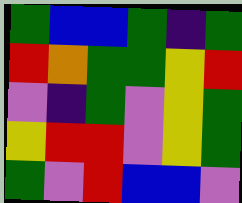[["green", "blue", "blue", "green", "indigo", "green"], ["red", "orange", "green", "green", "yellow", "red"], ["violet", "indigo", "green", "violet", "yellow", "green"], ["yellow", "red", "red", "violet", "yellow", "green"], ["green", "violet", "red", "blue", "blue", "violet"]]